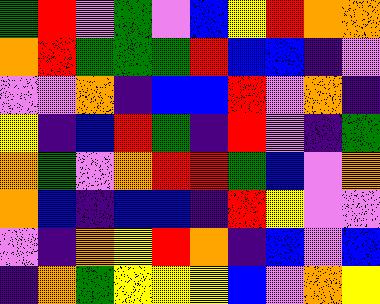[["green", "red", "violet", "green", "violet", "blue", "yellow", "red", "orange", "orange"], ["orange", "red", "green", "green", "green", "red", "blue", "blue", "indigo", "violet"], ["violet", "violet", "orange", "indigo", "blue", "blue", "red", "violet", "orange", "indigo"], ["yellow", "indigo", "blue", "red", "green", "indigo", "red", "violet", "indigo", "green"], ["orange", "green", "violet", "orange", "red", "red", "green", "blue", "violet", "orange"], ["orange", "blue", "indigo", "blue", "blue", "indigo", "red", "yellow", "violet", "violet"], ["violet", "indigo", "orange", "yellow", "red", "orange", "indigo", "blue", "violet", "blue"], ["indigo", "orange", "green", "yellow", "yellow", "yellow", "blue", "violet", "orange", "yellow"]]